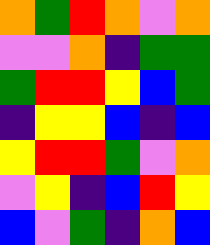[["orange", "green", "red", "orange", "violet", "orange"], ["violet", "violet", "orange", "indigo", "green", "green"], ["green", "red", "red", "yellow", "blue", "green"], ["indigo", "yellow", "yellow", "blue", "indigo", "blue"], ["yellow", "red", "red", "green", "violet", "orange"], ["violet", "yellow", "indigo", "blue", "red", "yellow"], ["blue", "violet", "green", "indigo", "orange", "blue"]]